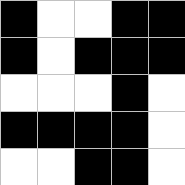[["black", "white", "white", "black", "black"], ["black", "white", "black", "black", "black"], ["white", "white", "white", "black", "white"], ["black", "black", "black", "black", "white"], ["white", "white", "black", "black", "white"]]